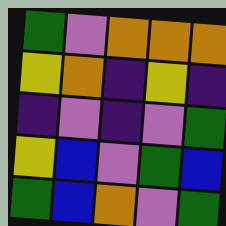[["green", "violet", "orange", "orange", "orange"], ["yellow", "orange", "indigo", "yellow", "indigo"], ["indigo", "violet", "indigo", "violet", "green"], ["yellow", "blue", "violet", "green", "blue"], ["green", "blue", "orange", "violet", "green"]]